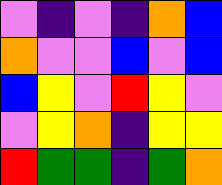[["violet", "indigo", "violet", "indigo", "orange", "blue"], ["orange", "violet", "violet", "blue", "violet", "blue"], ["blue", "yellow", "violet", "red", "yellow", "violet"], ["violet", "yellow", "orange", "indigo", "yellow", "yellow"], ["red", "green", "green", "indigo", "green", "orange"]]